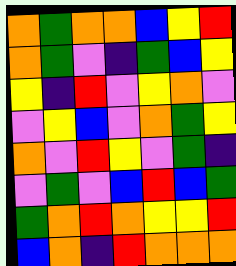[["orange", "green", "orange", "orange", "blue", "yellow", "red"], ["orange", "green", "violet", "indigo", "green", "blue", "yellow"], ["yellow", "indigo", "red", "violet", "yellow", "orange", "violet"], ["violet", "yellow", "blue", "violet", "orange", "green", "yellow"], ["orange", "violet", "red", "yellow", "violet", "green", "indigo"], ["violet", "green", "violet", "blue", "red", "blue", "green"], ["green", "orange", "red", "orange", "yellow", "yellow", "red"], ["blue", "orange", "indigo", "red", "orange", "orange", "orange"]]